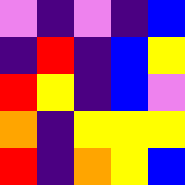[["violet", "indigo", "violet", "indigo", "blue"], ["indigo", "red", "indigo", "blue", "yellow"], ["red", "yellow", "indigo", "blue", "violet"], ["orange", "indigo", "yellow", "yellow", "yellow"], ["red", "indigo", "orange", "yellow", "blue"]]